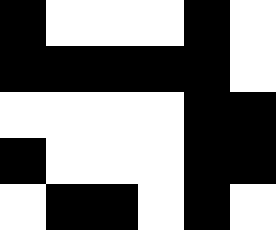[["black", "white", "white", "white", "black", "white"], ["black", "black", "black", "black", "black", "white"], ["white", "white", "white", "white", "black", "black"], ["black", "white", "white", "white", "black", "black"], ["white", "black", "black", "white", "black", "white"]]